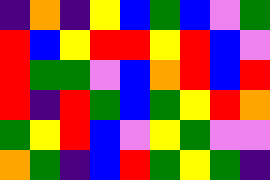[["indigo", "orange", "indigo", "yellow", "blue", "green", "blue", "violet", "green"], ["red", "blue", "yellow", "red", "red", "yellow", "red", "blue", "violet"], ["red", "green", "green", "violet", "blue", "orange", "red", "blue", "red"], ["red", "indigo", "red", "green", "blue", "green", "yellow", "red", "orange"], ["green", "yellow", "red", "blue", "violet", "yellow", "green", "violet", "violet"], ["orange", "green", "indigo", "blue", "red", "green", "yellow", "green", "indigo"]]